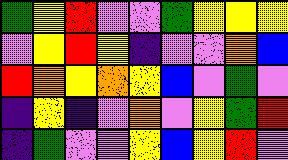[["green", "yellow", "red", "violet", "violet", "green", "yellow", "yellow", "yellow"], ["violet", "yellow", "red", "yellow", "indigo", "violet", "violet", "orange", "blue"], ["red", "orange", "yellow", "orange", "yellow", "blue", "violet", "green", "violet"], ["indigo", "yellow", "indigo", "violet", "orange", "violet", "yellow", "green", "red"], ["indigo", "green", "violet", "violet", "yellow", "blue", "yellow", "red", "violet"]]